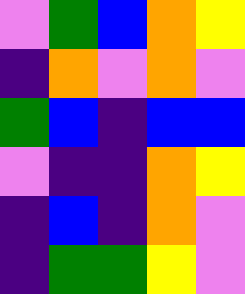[["violet", "green", "blue", "orange", "yellow"], ["indigo", "orange", "violet", "orange", "violet"], ["green", "blue", "indigo", "blue", "blue"], ["violet", "indigo", "indigo", "orange", "yellow"], ["indigo", "blue", "indigo", "orange", "violet"], ["indigo", "green", "green", "yellow", "violet"]]